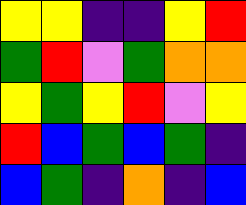[["yellow", "yellow", "indigo", "indigo", "yellow", "red"], ["green", "red", "violet", "green", "orange", "orange"], ["yellow", "green", "yellow", "red", "violet", "yellow"], ["red", "blue", "green", "blue", "green", "indigo"], ["blue", "green", "indigo", "orange", "indigo", "blue"]]